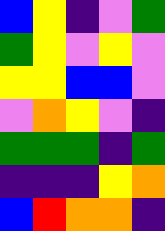[["blue", "yellow", "indigo", "violet", "green"], ["green", "yellow", "violet", "yellow", "violet"], ["yellow", "yellow", "blue", "blue", "violet"], ["violet", "orange", "yellow", "violet", "indigo"], ["green", "green", "green", "indigo", "green"], ["indigo", "indigo", "indigo", "yellow", "orange"], ["blue", "red", "orange", "orange", "indigo"]]